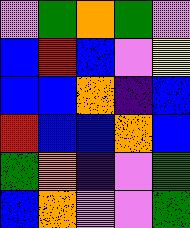[["violet", "green", "orange", "green", "violet"], ["blue", "red", "blue", "violet", "yellow"], ["blue", "blue", "orange", "indigo", "blue"], ["red", "blue", "blue", "orange", "blue"], ["green", "orange", "indigo", "violet", "green"], ["blue", "orange", "violet", "violet", "green"]]